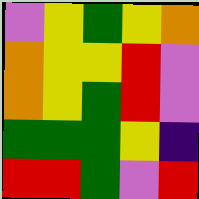[["violet", "yellow", "green", "yellow", "orange"], ["orange", "yellow", "yellow", "red", "violet"], ["orange", "yellow", "green", "red", "violet"], ["green", "green", "green", "yellow", "indigo"], ["red", "red", "green", "violet", "red"]]